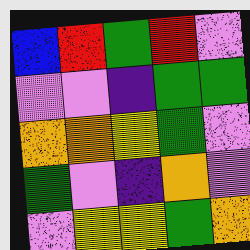[["blue", "red", "green", "red", "violet"], ["violet", "violet", "indigo", "green", "green"], ["orange", "orange", "yellow", "green", "violet"], ["green", "violet", "indigo", "orange", "violet"], ["violet", "yellow", "yellow", "green", "orange"]]